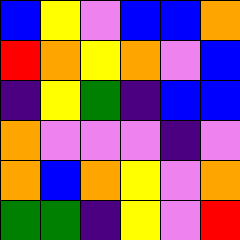[["blue", "yellow", "violet", "blue", "blue", "orange"], ["red", "orange", "yellow", "orange", "violet", "blue"], ["indigo", "yellow", "green", "indigo", "blue", "blue"], ["orange", "violet", "violet", "violet", "indigo", "violet"], ["orange", "blue", "orange", "yellow", "violet", "orange"], ["green", "green", "indigo", "yellow", "violet", "red"]]